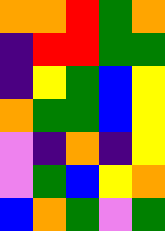[["orange", "orange", "red", "green", "orange"], ["indigo", "red", "red", "green", "green"], ["indigo", "yellow", "green", "blue", "yellow"], ["orange", "green", "green", "blue", "yellow"], ["violet", "indigo", "orange", "indigo", "yellow"], ["violet", "green", "blue", "yellow", "orange"], ["blue", "orange", "green", "violet", "green"]]